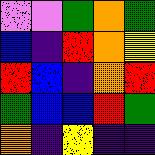[["violet", "violet", "green", "orange", "green"], ["blue", "indigo", "red", "orange", "yellow"], ["red", "blue", "indigo", "orange", "red"], ["green", "blue", "blue", "red", "green"], ["orange", "indigo", "yellow", "indigo", "indigo"]]